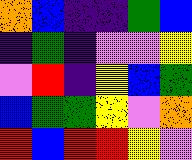[["orange", "blue", "indigo", "indigo", "green", "blue"], ["indigo", "green", "indigo", "violet", "violet", "yellow"], ["violet", "red", "indigo", "yellow", "blue", "green"], ["blue", "green", "green", "yellow", "violet", "orange"], ["red", "blue", "red", "red", "yellow", "violet"]]